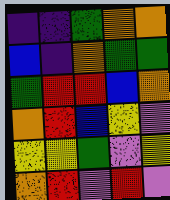[["indigo", "indigo", "green", "orange", "orange"], ["blue", "indigo", "orange", "green", "green"], ["green", "red", "red", "blue", "orange"], ["orange", "red", "blue", "yellow", "violet"], ["yellow", "yellow", "green", "violet", "yellow"], ["orange", "red", "violet", "red", "violet"]]